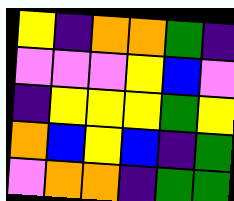[["yellow", "indigo", "orange", "orange", "green", "indigo"], ["violet", "violet", "violet", "yellow", "blue", "violet"], ["indigo", "yellow", "yellow", "yellow", "green", "yellow"], ["orange", "blue", "yellow", "blue", "indigo", "green"], ["violet", "orange", "orange", "indigo", "green", "green"]]